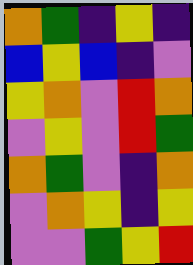[["orange", "green", "indigo", "yellow", "indigo"], ["blue", "yellow", "blue", "indigo", "violet"], ["yellow", "orange", "violet", "red", "orange"], ["violet", "yellow", "violet", "red", "green"], ["orange", "green", "violet", "indigo", "orange"], ["violet", "orange", "yellow", "indigo", "yellow"], ["violet", "violet", "green", "yellow", "red"]]